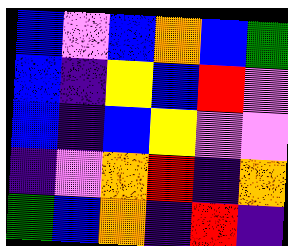[["blue", "violet", "blue", "orange", "blue", "green"], ["blue", "indigo", "yellow", "blue", "red", "violet"], ["blue", "indigo", "blue", "yellow", "violet", "violet"], ["indigo", "violet", "orange", "red", "indigo", "orange"], ["green", "blue", "orange", "indigo", "red", "indigo"]]